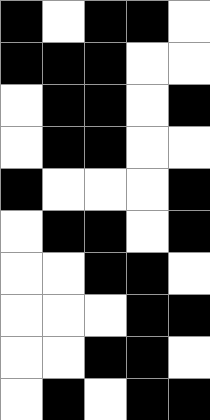[["black", "white", "black", "black", "white"], ["black", "black", "black", "white", "white"], ["white", "black", "black", "white", "black"], ["white", "black", "black", "white", "white"], ["black", "white", "white", "white", "black"], ["white", "black", "black", "white", "black"], ["white", "white", "black", "black", "white"], ["white", "white", "white", "black", "black"], ["white", "white", "black", "black", "white"], ["white", "black", "white", "black", "black"]]